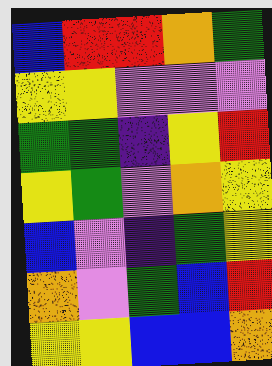[["blue", "red", "red", "orange", "green"], ["yellow", "yellow", "violet", "violet", "violet"], ["green", "green", "indigo", "yellow", "red"], ["yellow", "green", "violet", "orange", "yellow"], ["blue", "violet", "indigo", "green", "yellow"], ["orange", "violet", "green", "blue", "red"], ["yellow", "yellow", "blue", "blue", "orange"]]